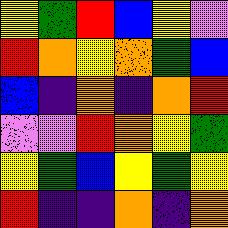[["yellow", "green", "red", "blue", "yellow", "violet"], ["red", "orange", "yellow", "orange", "green", "blue"], ["blue", "indigo", "orange", "indigo", "orange", "red"], ["violet", "violet", "red", "orange", "yellow", "green"], ["yellow", "green", "blue", "yellow", "green", "yellow"], ["red", "indigo", "indigo", "orange", "indigo", "orange"]]